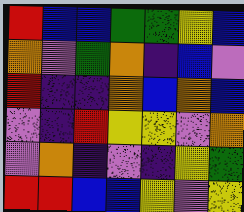[["red", "blue", "blue", "green", "green", "yellow", "blue"], ["orange", "violet", "green", "orange", "indigo", "blue", "violet"], ["red", "indigo", "indigo", "orange", "blue", "orange", "blue"], ["violet", "indigo", "red", "yellow", "yellow", "violet", "orange"], ["violet", "orange", "indigo", "violet", "indigo", "yellow", "green"], ["red", "red", "blue", "blue", "yellow", "violet", "yellow"]]